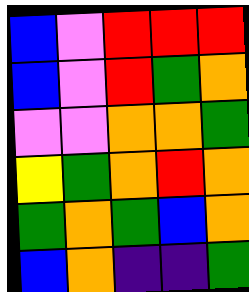[["blue", "violet", "red", "red", "red"], ["blue", "violet", "red", "green", "orange"], ["violet", "violet", "orange", "orange", "green"], ["yellow", "green", "orange", "red", "orange"], ["green", "orange", "green", "blue", "orange"], ["blue", "orange", "indigo", "indigo", "green"]]